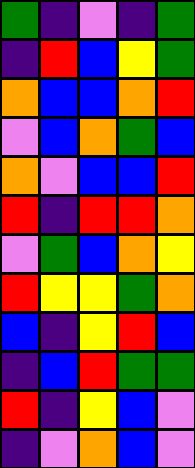[["green", "indigo", "violet", "indigo", "green"], ["indigo", "red", "blue", "yellow", "green"], ["orange", "blue", "blue", "orange", "red"], ["violet", "blue", "orange", "green", "blue"], ["orange", "violet", "blue", "blue", "red"], ["red", "indigo", "red", "red", "orange"], ["violet", "green", "blue", "orange", "yellow"], ["red", "yellow", "yellow", "green", "orange"], ["blue", "indigo", "yellow", "red", "blue"], ["indigo", "blue", "red", "green", "green"], ["red", "indigo", "yellow", "blue", "violet"], ["indigo", "violet", "orange", "blue", "violet"]]